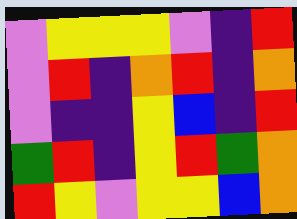[["violet", "yellow", "yellow", "yellow", "violet", "indigo", "red"], ["violet", "red", "indigo", "orange", "red", "indigo", "orange"], ["violet", "indigo", "indigo", "yellow", "blue", "indigo", "red"], ["green", "red", "indigo", "yellow", "red", "green", "orange"], ["red", "yellow", "violet", "yellow", "yellow", "blue", "orange"]]